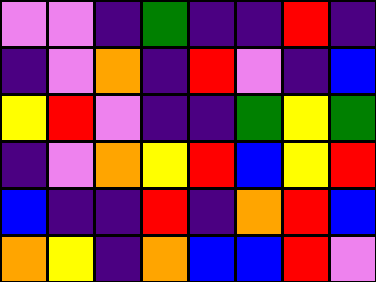[["violet", "violet", "indigo", "green", "indigo", "indigo", "red", "indigo"], ["indigo", "violet", "orange", "indigo", "red", "violet", "indigo", "blue"], ["yellow", "red", "violet", "indigo", "indigo", "green", "yellow", "green"], ["indigo", "violet", "orange", "yellow", "red", "blue", "yellow", "red"], ["blue", "indigo", "indigo", "red", "indigo", "orange", "red", "blue"], ["orange", "yellow", "indigo", "orange", "blue", "blue", "red", "violet"]]